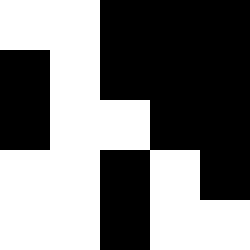[["white", "white", "black", "black", "black"], ["black", "white", "black", "black", "black"], ["black", "white", "white", "black", "black"], ["white", "white", "black", "white", "black"], ["white", "white", "black", "white", "white"]]